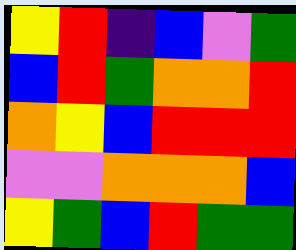[["yellow", "red", "indigo", "blue", "violet", "green"], ["blue", "red", "green", "orange", "orange", "red"], ["orange", "yellow", "blue", "red", "red", "red"], ["violet", "violet", "orange", "orange", "orange", "blue"], ["yellow", "green", "blue", "red", "green", "green"]]